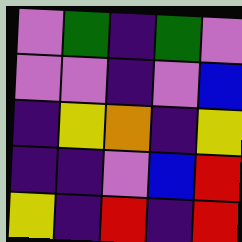[["violet", "green", "indigo", "green", "violet"], ["violet", "violet", "indigo", "violet", "blue"], ["indigo", "yellow", "orange", "indigo", "yellow"], ["indigo", "indigo", "violet", "blue", "red"], ["yellow", "indigo", "red", "indigo", "red"]]